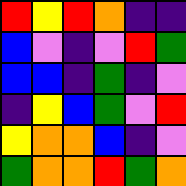[["red", "yellow", "red", "orange", "indigo", "indigo"], ["blue", "violet", "indigo", "violet", "red", "green"], ["blue", "blue", "indigo", "green", "indigo", "violet"], ["indigo", "yellow", "blue", "green", "violet", "red"], ["yellow", "orange", "orange", "blue", "indigo", "violet"], ["green", "orange", "orange", "red", "green", "orange"]]